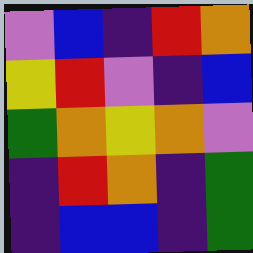[["violet", "blue", "indigo", "red", "orange"], ["yellow", "red", "violet", "indigo", "blue"], ["green", "orange", "yellow", "orange", "violet"], ["indigo", "red", "orange", "indigo", "green"], ["indigo", "blue", "blue", "indigo", "green"]]